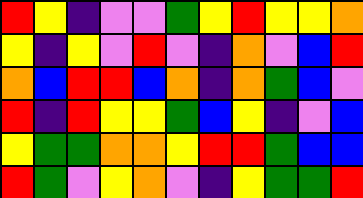[["red", "yellow", "indigo", "violet", "violet", "green", "yellow", "red", "yellow", "yellow", "orange"], ["yellow", "indigo", "yellow", "violet", "red", "violet", "indigo", "orange", "violet", "blue", "red"], ["orange", "blue", "red", "red", "blue", "orange", "indigo", "orange", "green", "blue", "violet"], ["red", "indigo", "red", "yellow", "yellow", "green", "blue", "yellow", "indigo", "violet", "blue"], ["yellow", "green", "green", "orange", "orange", "yellow", "red", "red", "green", "blue", "blue"], ["red", "green", "violet", "yellow", "orange", "violet", "indigo", "yellow", "green", "green", "red"]]